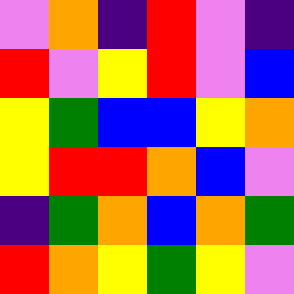[["violet", "orange", "indigo", "red", "violet", "indigo"], ["red", "violet", "yellow", "red", "violet", "blue"], ["yellow", "green", "blue", "blue", "yellow", "orange"], ["yellow", "red", "red", "orange", "blue", "violet"], ["indigo", "green", "orange", "blue", "orange", "green"], ["red", "orange", "yellow", "green", "yellow", "violet"]]